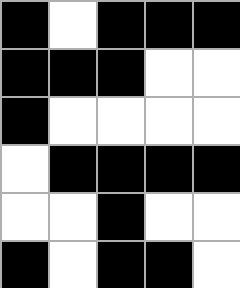[["black", "white", "black", "black", "black"], ["black", "black", "black", "white", "white"], ["black", "white", "white", "white", "white"], ["white", "black", "black", "black", "black"], ["white", "white", "black", "white", "white"], ["black", "white", "black", "black", "white"]]